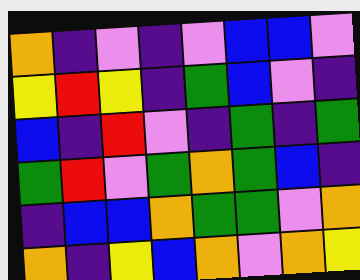[["orange", "indigo", "violet", "indigo", "violet", "blue", "blue", "violet"], ["yellow", "red", "yellow", "indigo", "green", "blue", "violet", "indigo"], ["blue", "indigo", "red", "violet", "indigo", "green", "indigo", "green"], ["green", "red", "violet", "green", "orange", "green", "blue", "indigo"], ["indigo", "blue", "blue", "orange", "green", "green", "violet", "orange"], ["orange", "indigo", "yellow", "blue", "orange", "violet", "orange", "yellow"]]